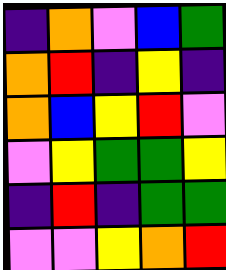[["indigo", "orange", "violet", "blue", "green"], ["orange", "red", "indigo", "yellow", "indigo"], ["orange", "blue", "yellow", "red", "violet"], ["violet", "yellow", "green", "green", "yellow"], ["indigo", "red", "indigo", "green", "green"], ["violet", "violet", "yellow", "orange", "red"]]